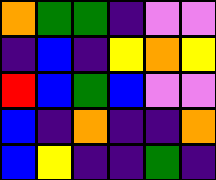[["orange", "green", "green", "indigo", "violet", "violet"], ["indigo", "blue", "indigo", "yellow", "orange", "yellow"], ["red", "blue", "green", "blue", "violet", "violet"], ["blue", "indigo", "orange", "indigo", "indigo", "orange"], ["blue", "yellow", "indigo", "indigo", "green", "indigo"]]